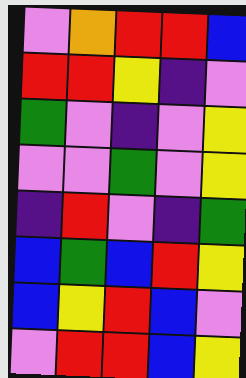[["violet", "orange", "red", "red", "blue"], ["red", "red", "yellow", "indigo", "violet"], ["green", "violet", "indigo", "violet", "yellow"], ["violet", "violet", "green", "violet", "yellow"], ["indigo", "red", "violet", "indigo", "green"], ["blue", "green", "blue", "red", "yellow"], ["blue", "yellow", "red", "blue", "violet"], ["violet", "red", "red", "blue", "yellow"]]